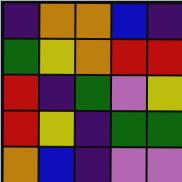[["indigo", "orange", "orange", "blue", "indigo"], ["green", "yellow", "orange", "red", "red"], ["red", "indigo", "green", "violet", "yellow"], ["red", "yellow", "indigo", "green", "green"], ["orange", "blue", "indigo", "violet", "violet"]]